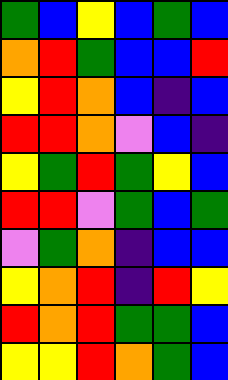[["green", "blue", "yellow", "blue", "green", "blue"], ["orange", "red", "green", "blue", "blue", "red"], ["yellow", "red", "orange", "blue", "indigo", "blue"], ["red", "red", "orange", "violet", "blue", "indigo"], ["yellow", "green", "red", "green", "yellow", "blue"], ["red", "red", "violet", "green", "blue", "green"], ["violet", "green", "orange", "indigo", "blue", "blue"], ["yellow", "orange", "red", "indigo", "red", "yellow"], ["red", "orange", "red", "green", "green", "blue"], ["yellow", "yellow", "red", "orange", "green", "blue"]]